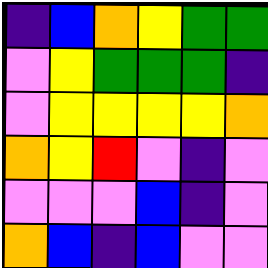[["indigo", "blue", "orange", "yellow", "green", "green"], ["violet", "yellow", "green", "green", "green", "indigo"], ["violet", "yellow", "yellow", "yellow", "yellow", "orange"], ["orange", "yellow", "red", "violet", "indigo", "violet"], ["violet", "violet", "violet", "blue", "indigo", "violet"], ["orange", "blue", "indigo", "blue", "violet", "violet"]]